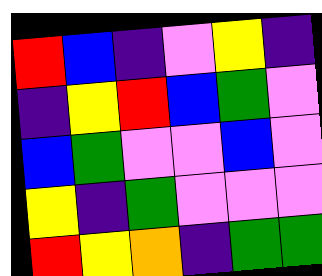[["red", "blue", "indigo", "violet", "yellow", "indigo"], ["indigo", "yellow", "red", "blue", "green", "violet"], ["blue", "green", "violet", "violet", "blue", "violet"], ["yellow", "indigo", "green", "violet", "violet", "violet"], ["red", "yellow", "orange", "indigo", "green", "green"]]